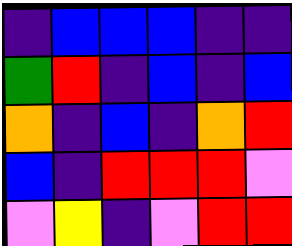[["indigo", "blue", "blue", "blue", "indigo", "indigo"], ["green", "red", "indigo", "blue", "indigo", "blue"], ["orange", "indigo", "blue", "indigo", "orange", "red"], ["blue", "indigo", "red", "red", "red", "violet"], ["violet", "yellow", "indigo", "violet", "red", "red"]]